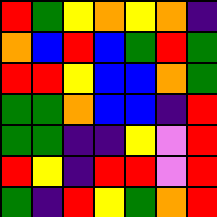[["red", "green", "yellow", "orange", "yellow", "orange", "indigo"], ["orange", "blue", "red", "blue", "green", "red", "green"], ["red", "red", "yellow", "blue", "blue", "orange", "green"], ["green", "green", "orange", "blue", "blue", "indigo", "red"], ["green", "green", "indigo", "indigo", "yellow", "violet", "red"], ["red", "yellow", "indigo", "red", "red", "violet", "red"], ["green", "indigo", "red", "yellow", "green", "orange", "red"]]